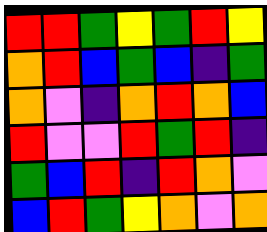[["red", "red", "green", "yellow", "green", "red", "yellow"], ["orange", "red", "blue", "green", "blue", "indigo", "green"], ["orange", "violet", "indigo", "orange", "red", "orange", "blue"], ["red", "violet", "violet", "red", "green", "red", "indigo"], ["green", "blue", "red", "indigo", "red", "orange", "violet"], ["blue", "red", "green", "yellow", "orange", "violet", "orange"]]